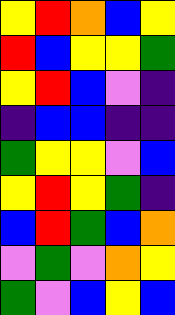[["yellow", "red", "orange", "blue", "yellow"], ["red", "blue", "yellow", "yellow", "green"], ["yellow", "red", "blue", "violet", "indigo"], ["indigo", "blue", "blue", "indigo", "indigo"], ["green", "yellow", "yellow", "violet", "blue"], ["yellow", "red", "yellow", "green", "indigo"], ["blue", "red", "green", "blue", "orange"], ["violet", "green", "violet", "orange", "yellow"], ["green", "violet", "blue", "yellow", "blue"]]